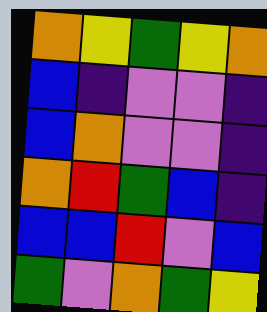[["orange", "yellow", "green", "yellow", "orange"], ["blue", "indigo", "violet", "violet", "indigo"], ["blue", "orange", "violet", "violet", "indigo"], ["orange", "red", "green", "blue", "indigo"], ["blue", "blue", "red", "violet", "blue"], ["green", "violet", "orange", "green", "yellow"]]